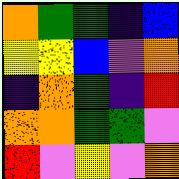[["orange", "green", "green", "indigo", "blue"], ["yellow", "yellow", "blue", "violet", "orange"], ["indigo", "orange", "green", "indigo", "red"], ["orange", "orange", "green", "green", "violet"], ["red", "violet", "yellow", "violet", "orange"]]